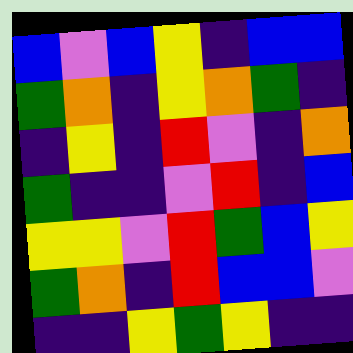[["blue", "violet", "blue", "yellow", "indigo", "blue", "blue"], ["green", "orange", "indigo", "yellow", "orange", "green", "indigo"], ["indigo", "yellow", "indigo", "red", "violet", "indigo", "orange"], ["green", "indigo", "indigo", "violet", "red", "indigo", "blue"], ["yellow", "yellow", "violet", "red", "green", "blue", "yellow"], ["green", "orange", "indigo", "red", "blue", "blue", "violet"], ["indigo", "indigo", "yellow", "green", "yellow", "indigo", "indigo"]]